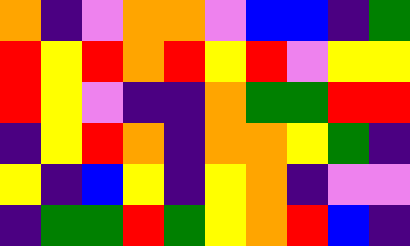[["orange", "indigo", "violet", "orange", "orange", "violet", "blue", "blue", "indigo", "green"], ["red", "yellow", "red", "orange", "red", "yellow", "red", "violet", "yellow", "yellow"], ["red", "yellow", "violet", "indigo", "indigo", "orange", "green", "green", "red", "red"], ["indigo", "yellow", "red", "orange", "indigo", "orange", "orange", "yellow", "green", "indigo"], ["yellow", "indigo", "blue", "yellow", "indigo", "yellow", "orange", "indigo", "violet", "violet"], ["indigo", "green", "green", "red", "green", "yellow", "orange", "red", "blue", "indigo"]]